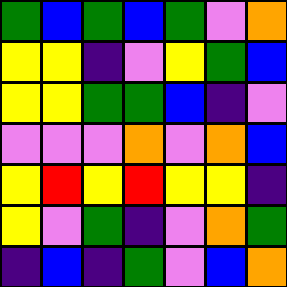[["green", "blue", "green", "blue", "green", "violet", "orange"], ["yellow", "yellow", "indigo", "violet", "yellow", "green", "blue"], ["yellow", "yellow", "green", "green", "blue", "indigo", "violet"], ["violet", "violet", "violet", "orange", "violet", "orange", "blue"], ["yellow", "red", "yellow", "red", "yellow", "yellow", "indigo"], ["yellow", "violet", "green", "indigo", "violet", "orange", "green"], ["indigo", "blue", "indigo", "green", "violet", "blue", "orange"]]